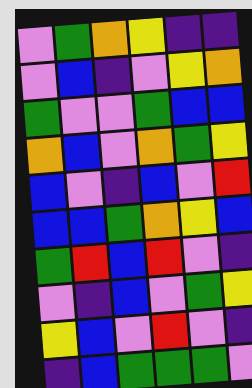[["violet", "green", "orange", "yellow", "indigo", "indigo"], ["violet", "blue", "indigo", "violet", "yellow", "orange"], ["green", "violet", "violet", "green", "blue", "blue"], ["orange", "blue", "violet", "orange", "green", "yellow"], ["blue", "violet", "indigo", "blue", "violet", "red"], ["blue", "blue", "green", "orange", "yellow", "blue"], ["green", "red", "blue", "red", "violet", "indigo"], ["violet", "indigo", "blue", "violet", "green", "yellow"], ["yellow", "blue", "violet", "red", "violet", "indigo"], ["indigo", "blue", "green", "green", "green", "violet"]]